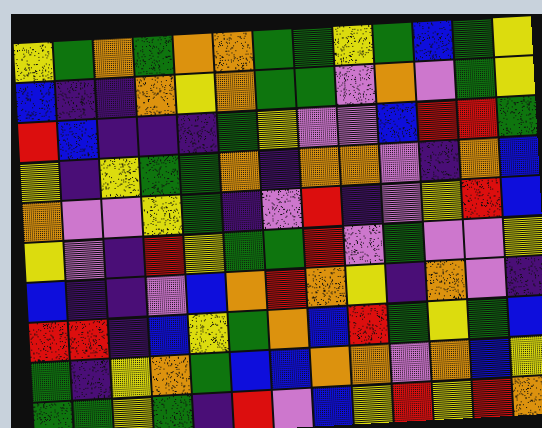[["yellow", "green", "orange", "green", "orange", "orange", "green", "green", "yellow", "green", "blue", "green", "yellow"], ["blue", "indigo", "indigo", "orange", "yellow", "orange", "green", "green", "violet", "orange", "violet", "green", "yellow"], ["red", "blue", "indigo", "indigo", "indigo", "green", "yellow", "violet", "violet", "blue", "red", "red", "green"], ["yellow", "indigo", "yellow", "green", "green", "orange", "indigo", "orange", "orange", "violet", "indigo", "orange", "blue"], ["orange", "violet", "violet", "yellow", "green", "indigo", "violet", "red", "indigo", "violet", "yellow", "red", "blue"], ["yellow", "violet", "indigo", "red", "yellow", "green", "green", "red", "violet", "green", "violet", "violet", "yellow"], ["blue", "indigo", "indigo", "violet", "blue", "orange", "red", "orange", "yellow", "indigo", "orange", "violet", "indigo"], ["red", "red", "indigo", "blue", "yellow", "green", "orange", "blue", "red", "green", "yellow", "green", "blue"], ["green", "indigo", "yellow", "orange", "green", "blue", "blue", "orange", "orange", "violet", "orange", "blue", "yellow"], ["green", "green", "yellow", "green", "indigo", "red", "violet", "blue", "yellow", "red", "yellow", "red", "orange"]]